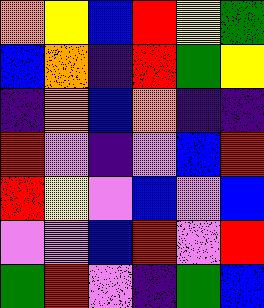[["orange", "yellow", "blue", "red", "yellow", "green"], ["blue", "orange", "indigo", "red", "green", "yellow"], ["indigo", "orange", "blue", "orange", "indigo", "indigo"], ["red", "violet", "indigo", "violet", "blue", "red"], ["red", "yellow", "violet", "blue", "violet", "blue"], ["violet", "violet", "blue", "red", "violet", "red"], ["green", "red", "violet", "indigo", "green", "blue"]]